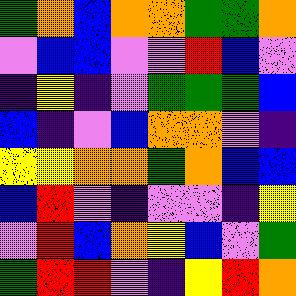[["green", "orange", "blue", "orange", "orange", "green", "green", "orange"], ["violet", "blue", "blue", "violet", "violet", "red", "blue", "violet"], ["indigo", "yellow", "indigo", "violet", "green", "green", "green", "blue"], ["blue", "indigo", "violet", "blue", "orange", "orange", "violet", "indigo"], ["yellow", "yellow", "orange", "orange", "green", "orange", "blue", "blue"], ["blue", "red", "violet", "indigo", "violet", "violet", "indigo", "yellow"], ["violet", "red", "blue", "orange", "yellow", "blue", "violet", "green"], ["green", "red", "red", "violet", "indigo", "yellow", "red", "orange"]]